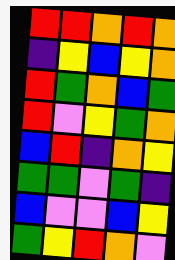[["red", "red", "orange", "red", "orange"], ["indigo", "yellow", "blue", "yellow", "orange"], ["red", "green", "orange", "blue", "green"], ["red", "violet", "yellow", "green", "orange"], ["blue", "red", "indigo", "orange", "yellow"], ["green", "green", "violet", "green", "indigo"], ["blue", "violet", "violet", "blue", "yellow"], ["green", "yellow", "red", "orange", "violet"]]